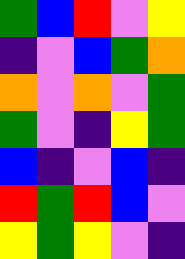[["green", "blue", "red", "violet", "yellow"], ["indigo", "violet", "blue", "green", "orange"], ["orange", "violet", "orange", "violet", "green"], ["green", "violet", "indigo", "yellow", "green"], ["blue", "indigo", "violet", "blue", "indigo"], ["red", "green", "red", "blue", "violet"], ["yellow", "green", "yellow", "violet", "indigo"]]